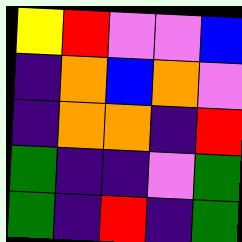[["yellow", "red", "violet", "violet", "blue"], ["indigo", "orange", "blue", "orange", "violet"], ["indigo", "orange", "orange", "indigo", "red"], ["green", "indigo", "indigo", "violet", "green"], ["green", "indigo", "red", "indigo", "green"]]